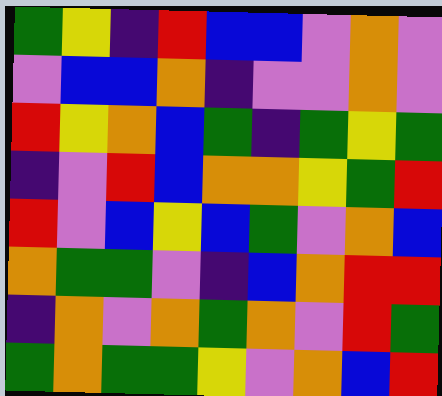[["green", "yellow", "indigo", "red", "blue", "blue", "violet", "orange", "violet"], ["violet", "blue", "blue", "orange", "indigo", "violet", "violet", "orange", "violet"], ["red", "yellow", "orange", "blue", "green", "indigo", "green", "yellow", "green"], ["indigo", "violet", "red", "blue", "orange", "orange", "yellow", "green", "red"], ["red", "violet", "blue", "yellow", "blue", "green", "violet", "orange", "blue"], ["orange", "green", "green", "violet", "indigo", "blue", "orange", "red", "red"], ["indigo", "orange", "violet", "orange", "green", "orange", "violet", "red", "green"], ["green", "orange", "green", "green", "yellow", "violet", "orange", "blue", "red"]]